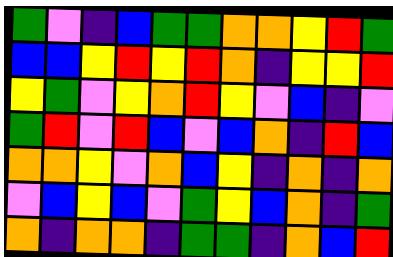[["green", "violet", "indigo", "blue", "green", "green", "orange", "orange", "yellow", "red", "green"], ["blue", "blue", "yellow", "red", "yellow", "red", "orange", "indigo", "yellow", "yellow", "red"], ["yellow", "green", "violet", "yellow", "orange", "red", "yellow", "violet", "blue", "indigo", "violet"], ["green", "red", "violet", "red", "blue", "violet", "blue", "orange", "indigo", "red", "blue"], ["orange", "orange", "yellow", "violet", "orange", "blue", "yellow", "indigo", "orange", "indigo", "orange"], ["violet", "blue", "yellow", "blue", "violet", "green", "yellow", "blue", "orange", "indigo", "green"], ["orange", "indigo", "orange", "orange", "indigo", "green", "green", "indigo", "orange", "blue", "red"]]